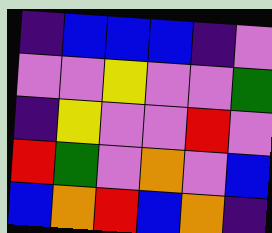[["indigo", "blue", "blue", "blue", "indigo", "violet"], ["violet", "violet", "yellow", "violet", "violet", "green"], ["indigo", "yellow", "violet", "violet", "red", "violet"], ["red", "green", "violet", "orange", "violet", "blue"], ["blue", "orange", "red", "blue", "orange", "indigo"]]